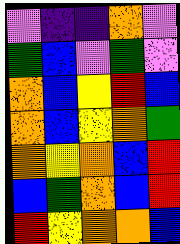[["violet", "indigo", "indigo", "orange", "violet"], ["green", "blue", "violet", "green", "violet"], ["orange", "blue", "yellow", "red", "blue"], ["orange", "blue", "yellow", "orange", "green"], ["orange", "yellow", "orange", "blue", "red"], ["blue", "green", "orange", "blue", "red"], ["red", "yellow", "orange", "orange", "blue"]]